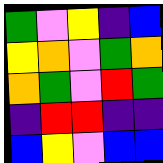[["green", "violet", "yellow", "indigo", "blue"], ["yellow", "orange", "violet", "green", "orange"], ["orange", "green", "violet", "red", "green"], ["indigo", "red", "red", "indigo", "indigo"], ["blue", "yellow", "violet", "blue", "blue"]]